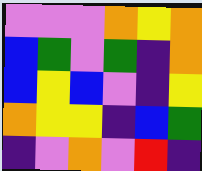[["violet", "violet", "violet", "orange", "yellow", "orange"], ["blue", "green", "violet", "green", "indigo", "orange"], ["blue", "yellow", "blue", "violet", "indigo", "yellow"], ["orange", "yellow", "yellow", "indigo", "blue", "green"], ["indigo", "violet", "orange", "violet", "red", "indigo"]]